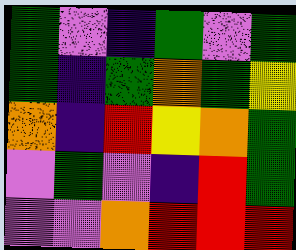[["green", "violet", "indigo", "green", "violet", "green"], ["green", "indigo", "green", "orange", "green", "yellow"], ["orange", "indigo", "red", "yellow", "orange", "green"], ["violet", "green", "violet", "indigo", "red", "green"], ["violet", "violet", "orange", "red", "red", "red"]]